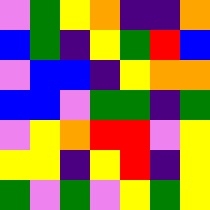[["violet", "green", "yellow", "orange", "indigo", "indigo", "orange"], ["blue", "green", "indigo", "yellow", "green", "red", "blue"], ["violet", "blue", "blue", "indigo", "yellow", "orange", "orange"], ["blue", "blue", "violet", "green", "green", "indigo", "green"], ["violet", "yellow", "orange", "red", "red", "violet", "yellow"], ["yellow", "yellow", "indigo", "yellow", "red", "indigo", "yellow"], ["green", "violet", "green", "violet", "yellow", "green", "yellow"]]